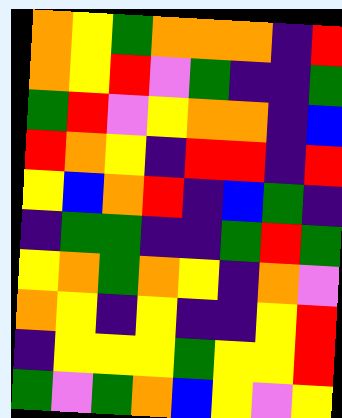[["orange", "yellow", "green", "orange", "orange", "orange", "indigo", "red"], ["orange", "yellow", "red", "violet", "green", "indigo", "indigo", "green"], ["green", "red", "violet", "yellow", "orange", "orange", "indigo", "blue"], ["red", "orange", "yellow", "indigo", "red", "red", "indigo", "red"], ["yellow", "blue", "orange", "red", "indigo", "blue", "green", "indigo"], ["indigo", "green", "green", "indigo", "indigo", "green", "red", "green"], ["yellow", "orange", "green", "orange", "yellow", "indigo", "orange", "violet"], ["orange", "yellow", "indigo", "yellow", "indigo", "indigo", "yellow", "red"], ["indigo", "yellow", "yellow", "yellow", "green", "yellow", "yellow", "red"], ["green", "violet", "green", "orange", "blue", "yellow", "violet", "yellow"]]